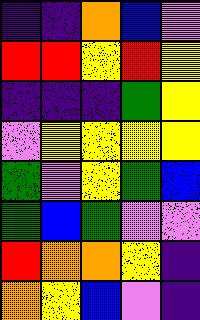[["indigo", "indigo", "orange", "blue", "violet"], ["red", "red", "yellow", "red", "yellow"], ["indigo", "indigo", "indigo", "green", "yellow"], ["violet", "yellow", "yellow", "yellow", "yellow"], ["green", "violet", "yellow", "green", "blue"], ["green", "blue", "green", "violet", "violet"], ["red", "orange", "orange", "yellow", "indigo"], ["orange", "yellow", "blue", "violet", "indigo"]]